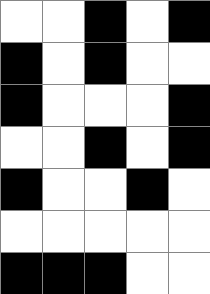[["white", "white", "black", "white", "black"], ["black", "white", "black", "white", "white"], ["black", "white", "white", "white", "black"], ["white", "white", "black", "white", "black"], ["black", "white", "white", "black", "white"], ["white", "white", "white", "white", "white"], ["black", "black", "black", "white", "white"]]